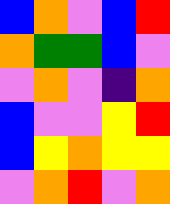[["blue", "orange", "violet", "blue", "red"], ["orange", "green", "green", "blue", "violet"], ["violet", "orange", "violet", "indigo", "orange"], ["blue", "violet", "violet", "yellow", "red"], ["blue", "yellow", "orange", "yellow", "yellow"], ["violet", "orange", "red", "violet", "orange"]]